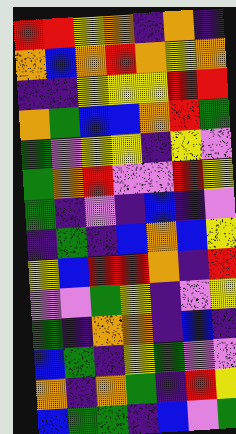[["red", "red", "yellow", "orange", "indigo", "orange", "indigo"], ["orange", "blue", "orange", "red", "orange", "yellow", "orange"], ["indigo", "indigo", "yellow", "yellow", "yellow", "red", "red"], ["orange", "green", "blue", "blue", "orange", "red", "green"], ["green", "violet", "yellow", "yellow", "indigo", "yellow", "violet"], ["green", "orange", "red", "violet", "violet", "red", "yellow"], ["green", "indigo", "violet", "indigo", "blue", "indigo", "violet"], ["indigo", "green", "indigo", "blue", "orange", "blue", "yellow"], ["yellow", "blue", "red", "red", "orange", "indigo", "red"], ["violet", "violet", "green", "yellow", "indigo", "violet", "yellow"], ["green", "indigo", "orange", "orange", "indigo", "blue", "indigo"], ["blue", "green", "indigo", "yellow", "green", "violet", "violet"], ["orange", "indigo", "orange", "green", "indigo", "red", "yellow"], ["blue", "green", "green", "indigo", "blue", "violet", "green"]]